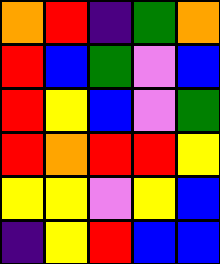[["orange", "red", "indigo", "green", "orange"], ["red", "blue", "green", "violet", "blue"], ["red", "yellow", "blue", "violet", "green"], ["red", "orange", "red", "red", "yellow"], ["yellow", "yellow", "violet", "yellow", "blue"], ["indigo", "yellow", "red", "blue", "blue"]]